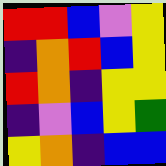[["red", "red", "blue", "violet", "yellow"], ["indigo", "orange", "red", "blue", "yellow"], ["red", "orange", "indigo", "yellow", "yellow"], ["indigo", "violet", "blue", "yellow", "green"], ["yellow", "orange", "indigo", "blue", "blue"]]